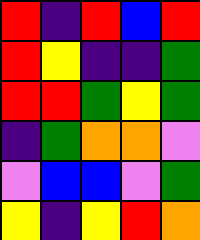[["red", "indigo", "red", "blue", "red"], ["red", "yellow", "indigo", "indigo", "green"], ["red", "red", "green", "yellow", "green"], ["indigo", "green", "orange", "orange", "violet"], ["violet", "blue", "blue", "violet", "green"], ["yellow", "indigo", "yellow", "red", "orange"]]